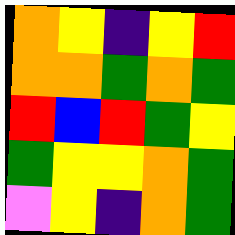[["orange", "yellow", "indigo", "yellow", "red"], ["orange", "orange", "green", "orange", "green"], ["red", "blue", "red", "green", "yellow"], ["green", "yellow", "yellow", "orange", "green"], ["violet", "yellow", "indigo", "orange", "green"]]